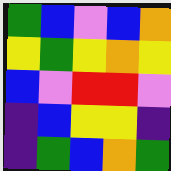[["green", "blue", "violet", "blue", "orange"], ["yellow", "green", "yellow", "orange", "yellow"], ["blue", "violet", "red", "red", "violet"], ["indigo", "blue", "yellow", "yellow", "indigo"], ["indigo", "green", "blue", "orange", "green"]]